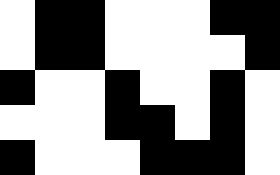[["white", "black", "black", "white", "white", "white", "black", "black"], ["white", "black", "black", "white", "white", "white", "white", "black"], ["black", "white", "white", "black", "white", "white", "black", "white"], ["white", "white", "white", "black", "black", "white", "black", "white"], ["black", "white", "white", "white", "black", "black", "black", "white"]]